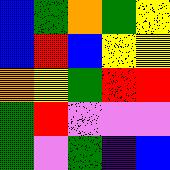[["blue", "green", "orange", "green", "yellow"], ["blue", "red", "blue", "yellow", "yellow"], ["orange", "yellow", "green", "red", "red"], ["green", "red", "violet", "violet", "violet"], ["green", "violet", "green", "indigo", "blue"]]